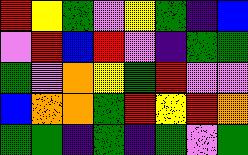[["red", "yellow", "green", "violet", "yellow", "green", "indigo", "blue"], ["violet", "red", "blue", "red", "violet", "indigo", "green", "green"], ["green", "violet", "orange", "yellow", "green", "red", "violet", "violet"], ["blue", "orange", "orange", "green", "red", "yellow", "red", "orange"], ["green", "green", "indigo", "green", "indigo", "green", "violet", "green"]]